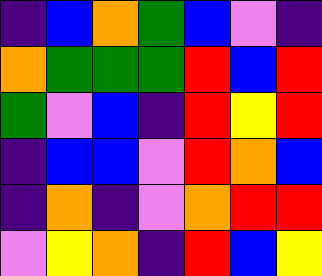[["indigo", "blue", "orange", "green", "blue", "violet", "indigo"], ["orange", "green", "green", "green", "red", "blue", "red"], ["green", "violet", "blue", "indigo", "red", "yellow", "red"], ["indigo", "blue", "blue", "violet", "red", "orange", "blue"], ["indigo", "orange", "indigo", "violet", "orange", "red", "red"], ["violet", "yellow", "orange", "indigo", "red", "blue", "yellow"]]